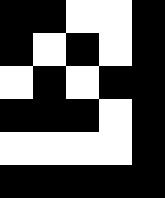[["black", "black", "white", "white", "black"], ["black", "white", "black", "white", "black"], ["white", "black", "white", "black", "black"], ["black", "black", "black", "white", "black"], ["white", "white", "white", "white", "black"], ["black", "black", "black", "black", "black"]]